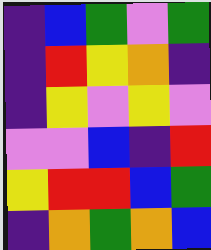[["indigo", "blue", "green", "violet", "green"], ["indigo", "red", "yellow", "orange", "indigo"], ["indigo", "yellow", "violet", "yellow", "violet"], ["violet", "violet", "blue", "indigo", "red"], ["yellow", "red", "red", "blue", "green"], ["indigo", "orange", "green", "orange", "blue"]]